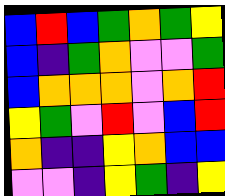[["blue", "red", "blue", "green", "orange", "green", "yellow"], ["blue", "indigo", "green", "orange", "violet", "violet", "green"], ["blue", "orange", "orange", "orange", "violet", "orange", "red"], ["yellow", "green", "violet", "red", "violet", "blue", "red"], ["orange", "indigo", "indigo", "yellow", "orange", "blue", "blue"], ["violet", "violet", "indigo", "yellow", "green", "indigo", "yellow"]]